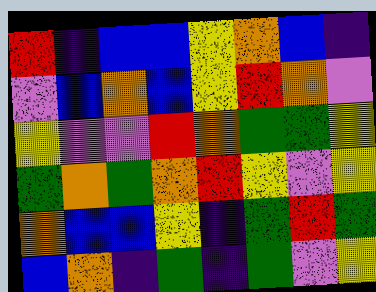[["red", "indigo", "blue", "blue", "yellow", "orange", "blue", "indigo"], ["violet", "blue", "orange", "blue", "yellow", "red", "orange", "violet"], ["yellow", "violet", "violet", "red", "orange", "green", "green", "yellow"], ["green", "orange", "green", "orange", "red", "yellow", "violet", "yellow"], ["orange", "blue", "blue", "yellow", "indigo", "green", "red", "green"], ["blue", "orange", "indigo", "green", "indigo", "green", "violet", "yellow"]]